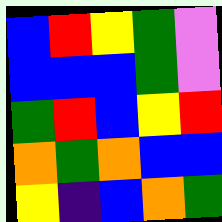[["blue", "red", "yellow", "green", "violet"], ["blue", "blue", "blue", "green", "violet"], ["green", "red", "blue", "yellow", "red"], ["orange", "green", "orange", "blue", "blue"], ["yellow", "indigo", "blue", "orange", "green"]]